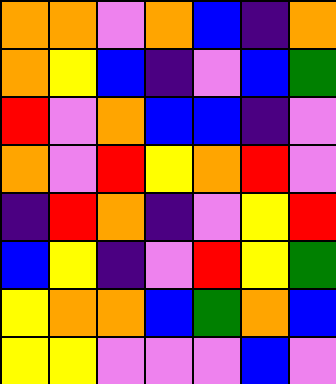[["orange", "orange", "violet", "orange", "blue", "indigo", "orange"], ["orange", "yellow", "blue", "indigo", "violet", "blue", "green"], ["red", "violet", "orange", "blue", "blue", "indigo", "violet"], ["orange", "violet", "red", "yellow", "orange", "red", "violet"], ["indigo", "red", "orange", "indigo", "violet", "yellow", "red"], ["blue", "yellow", "indigo", "violet", "red", "yellow", "green"], ["yellow", "orange", "orange", "blue", "green", "orange", "blue"], ["yellow", "yellow", "violet", "violet", "violet", "blue", "violet"]]